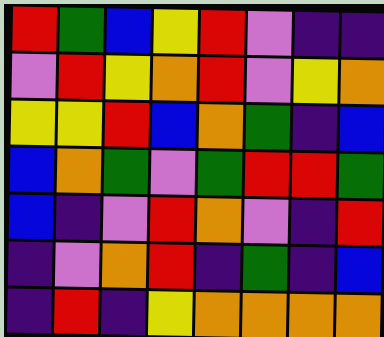[["red", "green", "blue", "yellow", "red", "violet", "indigo", "indigo"], ["violet", "red", "yellow", "orange", "red", "violet", "yellow", "orange"], ["yellow", "yellow", "red", "blue", "orange", "green", "indigo", "blue"], ["blue", "orange", "green", "violet", "green", "red", "red", "green"], ["blue", "indigo", "violet", "red", "orange", "violet", "indigo", "red"], ["indigo", "violet", "orange", "red", "indigo", "green", "indigo", "blue"], ["indigo", "red", "indigo", "yellow", "orange", "orange", "orange", "orange"]]